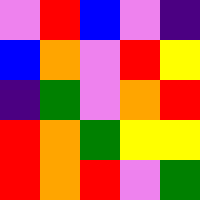[["violet", "red", "blue", "violet", "indigo"], ["blue", "orange", "violet", "red", "yellow"], ["indigo", "green", "violet", "orange", "red"], ["red", "orange", "green", "yellow", "yellow"], ["red", "orange", "red", "violet", "green"]]